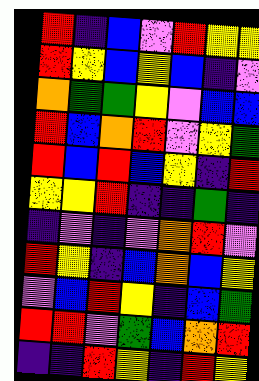[["red", "indigo", "blue", "violet", "red", "yellow", "yellow"], ["red", "yellow", "blue", "yellow", "blue", "indigo", "violet"], ["orange", "green", "green", "yellow", "violet", "blue", "blue"], ["red", "blue", "orange", "red", "violet", "yellow", "green"], ["red", "blue", "red", "blue", "yellow", "indigo", "red"], ["yellow", "yellow", "red", "indigo", "indigo", "green", "indigo"], ["indigo", "violet", "indigo", "violet", "orange", "red", "violet"], ["red", "yellow", "indigo", "blue", "orange", "blue", "yellow"], ["violet", "blue", "red", "yellow", "indigo", "blue", "green"], ["red", "red", "violet", "green", "blue", "orange", "red"], ["indigo", "indigo", "red", "yellow", "indigo", "red", "yellow"]]